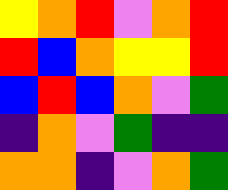[["yellow", "orange", "red", "violet", "orange", "red"], ["red", "blue", "orange", "yellow", "yellow", "red"], ["blue", "red", "blue", "orange", "violet", "green"], ["indigo", "orange", "violet", "green", "indigo", "indigo"], ["orange", "orange", "indigo", "violet", "orange", "green"]]